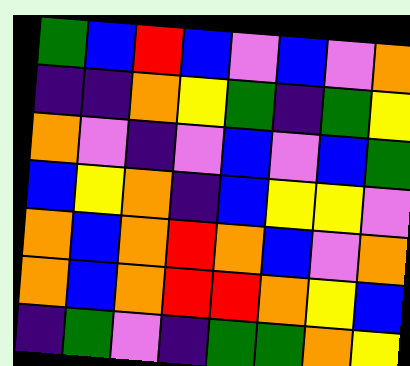[["green", "blue", "red", "blue", "violet", "blue", "violet", "orange"], ["indigo", "indigo", "orange", "yellow", "green", "indigo", "green", "yellow"], ["orange", "violet", "indigo", "violet", "blue", "violet", "blue", "green"], ["blue", "yellow", "orange", "indigo", "blue", "yellow", "yellow", "violet"], ["orange", "blue", "orange", "red", "orange", "blue", "violet", "orange"], ["orange", "blue", "orange", "red", "red", "orange", "yellow", "blue"], ["indigo", "green", "violet", "indigo", "green", "green", "orange", "yellow"]]